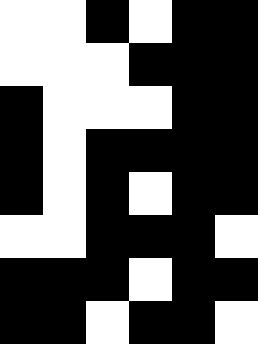[["white", "white", "black", "white", "black", "black"], ["white", "white", "white", "black", "black", "black"], ["black", "white", "white", "white", "black", "black"], ["black", "white", "black", "black", "black", "black"], ["black", "white", "black", "white", "black", "black"], ["white", "white", "black", "black", "black", "white"], ["black", "black", "black", "white", "black", "black"], ["black", "black", "white", "black", "black", "white"]]